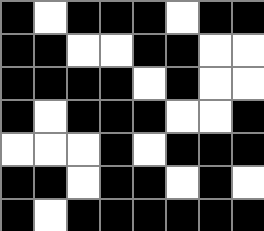[["black", "white", "black", "black", "black", "white", "black", "black"], ["black", "black", "white", "white", "black", "black", "white", "white"], ["black", "black", "black", "black", "white", "black", "white", "white"], ["black", "white", "black", "black", "black", "white", "white", "black"], ["white", "white", "white", "black", "white", "black", "black", "black"], ["black", "black", "white", "black", "black", "white", "black", "white"], ["black", "white", "black", "black", "black", "black", "black", "black"]]